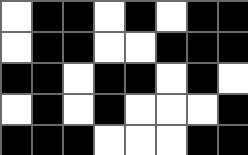[["white", "black", "black", "white", "black", "white", "black", "black"], ["white", "black", "black", "white", "white", "black", "black", "black"], ["black", "black", "white", "black", "black", "white", "black", "white"], ["white", "black", "white", "black", "white", "white", "white", "black"], ["black", "black", "black", "white", "white", "white", "black", "black"]]